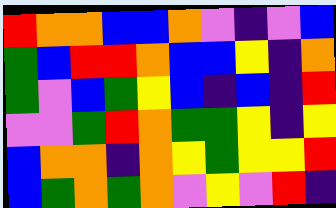[["red", "orange", "orange", "blue", "blue", "orange", "violet", "indigo", "violet", "blue"], ["green", "blue", "red", "red", "orange", "blue", "blue", "yellow", "indigo", "orange"], ["green", "violet", "blue", "green", "yellow", "blue", "indigo", "blue", "indigo", "red"], ["violet", "violet", "green", "red", "orange", "green", "green", "yellow", "indigo", "yellow"], ["blue", "orange", "orange", "indigo", "orange", "yellow", "green", "yellow", "yellow", "red"], ["blue", "green", "orange", "green", "orange", "violet", "yellow", "violet", "red", "indigo"]]